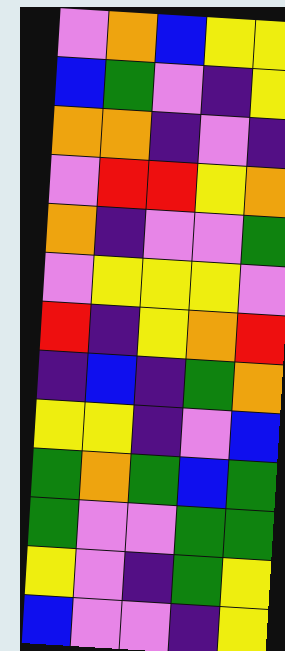[["violet", "orange", "blue", "yellow", "yellow"], ["blue", "green", "violet", "indigo", "yellow"], ["orange", "orange", "indigo", "violet", "indigo"], ["violet", "red", "red", "yellow", "orange"], ["orange", "indigo", "violet", "violet", "green"], ["violet", "yellow", "yellow", "yellow", "violet"], ["red", "indigo", "yellow", "orange", "red"], ["indigo", "blue", "indigo", "green", "orange"], ["yellow", "yellow", "indigo", "violet", "blue"], ["green", "orange", "green", "blue", "green"], ["green", "violet", "violet", "green", "green"], ["yellow", "violet", "indigo", "green", "yellow"], ["blue", "violet", "violet", "indigo", "yellow"]]